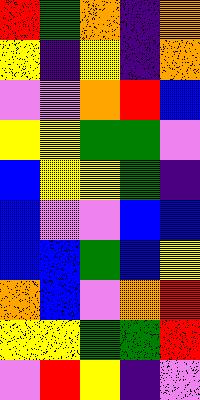[["red", "green", "orange", "indigo", "orange"], ["yellow", "indigo", "yellow", "indigo", "orange"], ["violet", "violet", "orange", "red", "blue"], ["yellow", "yellow", "green", "green", "violet"], ["blue", "yellow", "yellow", "green", "indigo"], ["blue", "violet", "violet", "blue", "blue"], ["blue", "blue", "green", "blue", "yellow"], ["orange", "blue", "violet", "orange", "red"], ["yellow", "yellow", "green", "green", "red"], ["violet", "red", "yellow", "indigo", "violet"]]